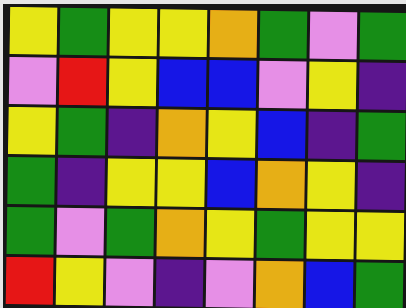[["yellow", "green", "yellow", "yellow", "orange", "green", "violet", "green"], ["violet", "red", "yellow", "blue", "blue", "violet", "yellow", "indigo"], ["yellow", "green", "indigo", "orange", "yellow", "blue", "indigo", "green"], ["green", "indigo", "yellow", "yellow", "blue", "orange", "yellow", "indigo"], ["green", "violet", "green", "orange", "yellow", "green", "yellow", "yellow"], ["red", "yellow", "violet", "indigo", "violet", "orange", "blue", "green"]]